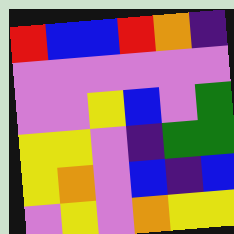[["red", "blue", "blue", "red", "orange", "indigo"], ["violet", "violet", "violet", "violet", "violet", "violet"], ["violet", "violet", "yellow", "blue", "violet", "green"], ["yellow", "yellow", "violet", "indigo", "green", "green"], ["yellow", "orange", "violet", "blue", "indigo", "blue"], ["violet", "yellow", "violet", "orange", "yellow", "yellow"]]